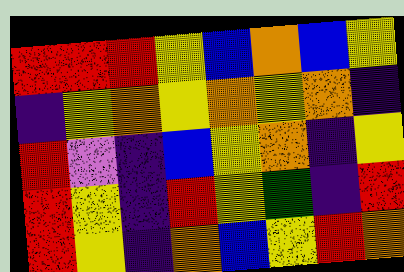[["red", "red", "red", "yellow", "blue", "orange", "blue", "yellow"], ["indigo", "yellow", "orange", "yellow", "orange", "yellow", "orange", "indigo"], ["red", "violet", "indigo", "blue", "yellow", "orange", "indigo", "yellow"], ["red", "yellow", "indigo", "red", "yellow", "green", "indigo", "red"], ["red", "yellow", "indigo", "orange", "blue", "yellow", "red", "orange"]]